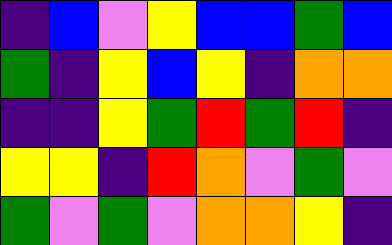[["indigo", "blue", "violet", "yellow", "blue", "blue", "green", "blue"], ["green", "indigo", "yellow", "blue", "yellow", "indigo", "orange", "orange"], ["indigo", "indigo", "yellow", "green", "red", "green", "red", "indigo"], ["yellow", "yellow", "indigo", "red", "orange", "violet", "green", "violet"], ["green", "violet", "green", "violet", "orange", "orange", "yellow", "indigo"]]